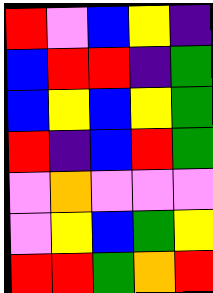[["red", "violet", "blue", "yellow", "indigo"], ["blue", "red", "red", "indigo", "green"], ["blue", "yellow", "blue", "yellow", "green"], ["red", "indigo", "blue", "red", "green"], ["violet", "orange", "violet", "violet", "violet"], ["violet", "yellow", "blue", "green", "yellow"], ["red", "red", "green", "orange", "red"]]